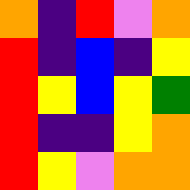[["orange", "indigo", "red", "violet", "orange"], ["red", "indigo", "blue", "indigo", "yellow"], ["red", "yellow", "blue", "yellow", "green"], ["red", "indigo", "indigo", "yellow", "orange"], ["red", "yellow", "violet", "orange", "orange"]]